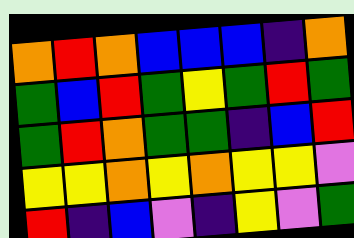[["orange", "red", "orange", "blue", "blue", "blue", "indigo", "orange"], ["green", "blue", "red", "green", "yellow", "green", "red", "green"], ["green", "red", "orange", "green", "green", "indigo", "blue", "red"], ["yellow", "yellow", "orange", "yellow", "orange", "yellow", "yellow", "violet"], ["red", "indigo", "blue", "violet", "indigo", "yellow", "violet", "green"]]